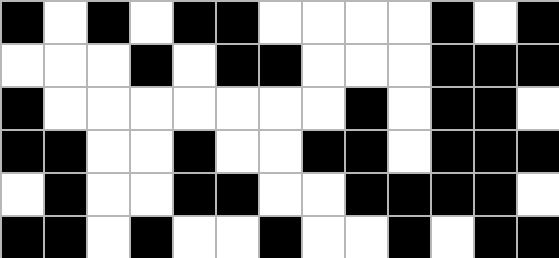[["black", "white", "black", "white", "black", "black", "white", "white", "white", "white", "black", "white", "black"], ["white", "white", "white", "black", "white", "black", "black", "white", "white", "white", "black", "black", "black"], ["black", "white", "white", "white", "white", "white", "white", "white", "black", "white", "black", "black", "white"], ["black", "black", "white", "white", "black", "white", "white", "black", "black", "white", "black", "black", "black"], ["white", "black", "white", "white", "black", "black", "white", "white", "black", "black", "black", "black", "white"], ["black", "black", "white", "black", "white", "white", "black", "white", "white", "black", "white", "black", "black"]]